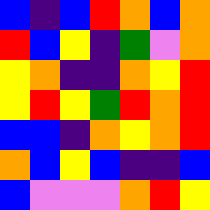[["blue", "indigo", "blue", "red", "orange", "blue", "orange"], ["red", "blue", "yellow", "indigo", "green", "violet", "orange"], ["yellow", "orange", "indigo", "indigo", "orange", "yellow", "red"], ["yellow", "red", "yellow", "green", "red", "orange", "red"], ["blue", "blue", "indigo", "orange", "yellow", "orange", "red"], ["orange", "blue", "yellow", "blue", "indigo", "indigo", "blue"], ["blue", "violet", "violet", "violet", "orange", "red", "yellow"]]